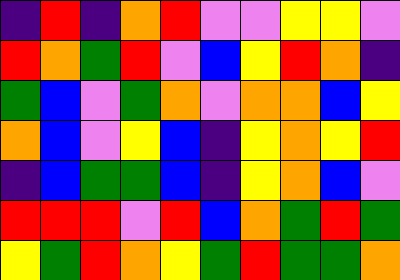[["indigo", "red", "indigo", "orange", "red", "violet", "violet", "yellow", "yellow", "violet"], ["red", "orange", "green", "red", "violet", "blue", "yellow", "red", "orange", "indigo"], ["green", "blue", "violet", "green", "orange", "violet", "orange", "orange", "blue", "yellow"], ["orange", "blue", "violet", "yellow", "blue", "indigo", "yellow", "orange", "yellow", "red"], ["indigo", "blue", "green", "green", "blue", "indigo", "yellow", "orange", "blue", "violet"], ["red", "red", "red", "violet", "red", "blue", "orange", "green", "red", "green"], ["yellow", "green", "red", "orange", "yellow", "green", "red", "green", "green", "orange"]]